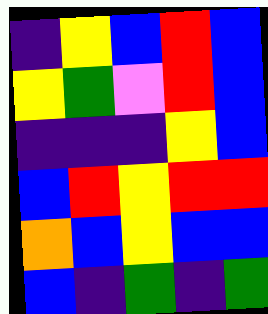[["indigo", "yellow", "blue", "red", "blue"], ["yellow", "green", "violet", "red", "blue"], ["indigo", "indigo", "indigo", "yellow", "blue"], ["blue", "red", "yellow", "red", "red"], ["orange", "blue", "yellow", "blue", "blue"], ["blue", "indigo", "green", "indigo", "green"]]